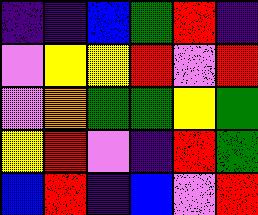[["indigo", "indigo", "blue", "green", "red", "indigo"], ["violet", "yellow", "yellow", "red", "violet", "red"], ["violet", "orange", "green", "green", "yellow", "green"], ["yellow", "red", "violet", "indigo", "red", "green"], ["blue", "red", "indigo", "blue", "violet", "red"]]